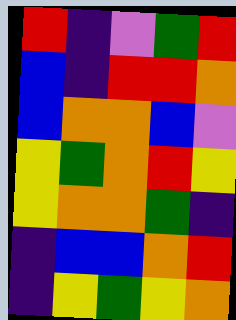[["red", "indigo", "violet", "green", "red"], ["blue", "indigo", "red", "red", "orange"], ["blue", "orange", "orange", "blue", "violet"], ["yellow", "green", "orange", "red", "yellow"], ["yellow", "orange", "orange", "green", "indigo"], ["indigo", "blue", "blue", "orange", "red"], ["indigo", "yellow", "green", "yellow", "orange"]]